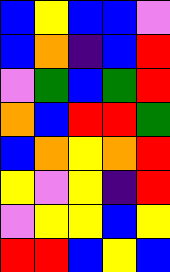[["blue", "yellow", "blue", "blue", "violet"], ["blue", "orange", "indigo", "blue", "red"], ["violet", "green", "blue", "green", "red"], ["orange", "blue", "red", "red", "green"], ["blue", "orange", "yellow", "orange", "red"], ["yellow", "violet", "yellow", "indigo", "red"], ["violet", "yellow", "yellow", "blue", "yellow"], ["red", "red", "blue", "yellow", "blue"]]